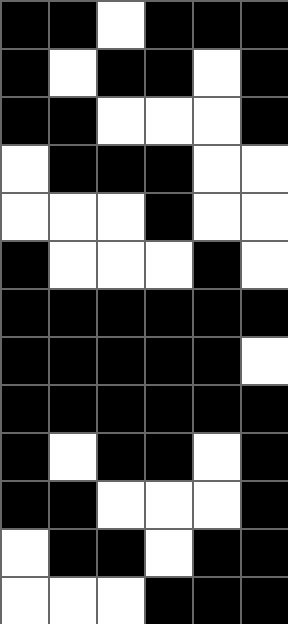[["black", "black", "white", "black", "black", "black"], ["black", "white", "black", "black", "white", "black"], ["black", "black", "white", "white", "white", "black"], ["white", "black", "black", "black", "white", "white"], ["white", "white", "white", "black", "white", "white"], ["black", "white", "white", "white", "black", "white"], ["black", "black", "black", "black", "black", "black"], ["black", "black", "black", "black", "black", "white"], ["black", "black", "black", "black", "black", "black"], ["black", "white", "black", "black", "white", "black"], ["black", "black", "white", "white", "white", "black"], ["white", "black", "black", "white", "black", "black"], ["white", "white", "white", "black", "black", "black"]]